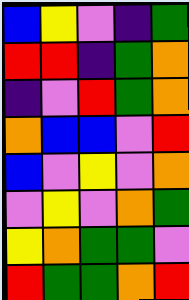[["blue", "yellow", "violet", "indigo", "green"], ["red", "red", "indigo", "green", "orange"], ["indigo", "violet", "red", "green", "orange"], ["orange", "blue", "blue", "violet", "red"], ["blue", "violet", "yellow", "violet", "orange"], ["violet", "yellow", "violet", "orange", "green"], ["yellow", "orange", "green", "green", "violet"], ["red", "green", "green", "orange", "red"]]